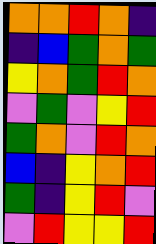[["orange", "orange", "red", "orange", "indigo"], ["indigo", "blue", "green", "orange", "green"], ["yellow", "orange", "green", "red", "orange"], ["violet", "green", "violet", "yellow", "red"], ["green", "orange", "violet", "red", "orange"], ["blue", "indigo", "yellow", "orange", "red"], ["green", "indigo", "yellow", "red", "violet"], ["violet", "red", "yellow", "yellow", "red"]]